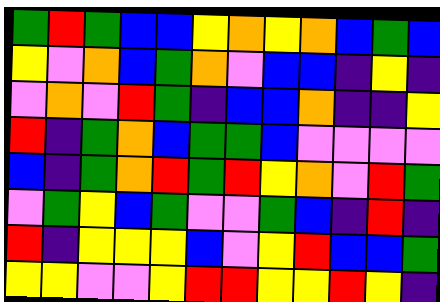[["green", "red", "green", "blue", "blue", "yellow", "orange", "yellow", "orange", "blue", "green", "blue"], ["yellow", "violet", "orange", "blue", "green", "orange", "violet", "blue", "blue", "indigo", "yellow", "indigo"], ["violet", "orange", "violet", "red", "green", "indigo", "blue", "blue", "orange", "indigo", "indigo", "yellow"], ["red", "indigo", "green", "orange", "blue", "green", "green", "blue", "violet", "violet", "violet", "violet"], ["blue", "indigo", "green", "orange", "red", "green", "red", "yellow", "orange", "violet", "red", "green"], ["violet", "green", "yellow", "blue", "green", "violet", "violet", "green", "blue", "indigo", "red", "indigo"], ["red", "indigo", "yellow", "yellow", "yellow", "blue", "violet", "yellow", "red", "blue", "blue", "green"], ["yellow", "yellow", "violet", "violet", "yellow", "red", "red", "yellow", "yellow", "red", "yellow", "indigo"]]